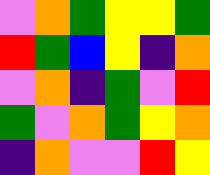[["violet", "orange", "green", "yellow", "yellow", "green"], ["red", "green", "blue", "yellow", "indigo", "orange"], ["violet", "orange", "indigo", "green", "violet", "red"], ["green", "violet", "orange", "green", "yellow", "orange"], ["indigo", "orange", "violet", "violet", "red", "yellow"]]